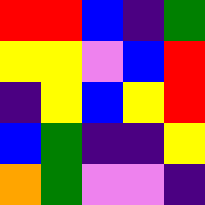[["red", "red", "blue", "indigo", "green"], ["yellow", "yellow", "violet", "blue", "red"], ["indigo", "yellow", "blue", "yellow", "red"], ["blue", "green", "indigo", "indigo", "yellow"], ["orange", "green", "violet", "violet", "indigo"]]